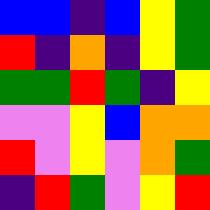[["blue", "blue", "indigo", "blue", "yellow", "green"], ["red", "indigo", "orange", "indigo", "yellow", "green"], ["green", "green", "red", "green", "indigo", "yellow"], ["violet", "violet", "yellow", "blue", "orange", "orange"], ["red", "violet", "yellow", "violet", "orange", "green"], ["indigo", "red", "green", "violet", "yellow", "red"]]